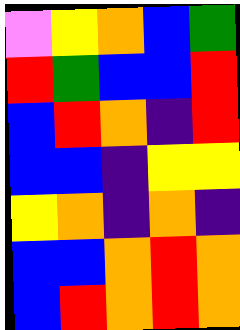[["violet", "yellow", "orange", "blue", "green"], ["red", "green", "blue", "blue", "red"], ["blue", "red", "orange", "indigo", "red"], ["blue", "blue", "indigo", "yellow", "yellow"], ["yellow", "orange", "indigo", "orange", "indigo"], ["blue", "blue", "orange", "red", "orange"], ["blue", "red", "orange", "red", "orange"]]